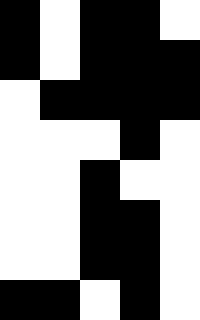[["black", "white", "black", "black", "white"], ["black", "white", "black", "black", "black"], ["white", "black", "black", "black", "black"], ["white", "white", "white", "black", "white"], ["white", "white", "black", "white", "white"], ["white", "white", "black", "black", "white"], ["white", "white", "black", "black", "white"], ["black", "black", "white", "black", "white"]]